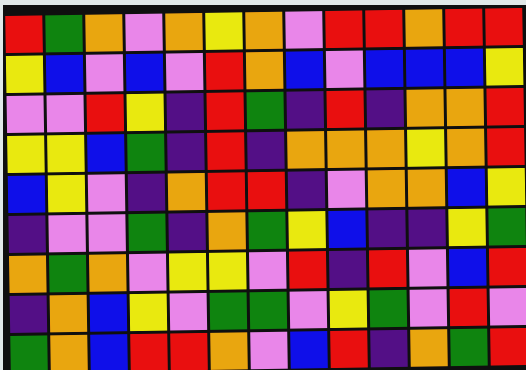[["red", "green", "orange", "violet", "orange", "yellow", "orange", "violet", "red", "red", "orange", "red", "red"], ["yellow", "blue", "violet", "blue", "violet", "red", "orange", "blue", "violet", "blue", "blue", "blue", "yellow"], ["violet", "violet", "red", "yellow", "indigo", "red", "green", "indigo", "red", "indigo", "orange", "orange", "red"], ["yellow", "yellow", "blue", "green", "indigo", "red", "indigo", "orange", "orange", "orange", "yellow", "orange", "red"], ["blue", "yellow", "violet", "indigo", "orange", "red", "red", "indigo", "violet", "orange", "orange", "blue", "yellow"], ["indigo", "violet", "violet", "green", "indigo", "orange", "green", "yellow", "blue", "indigo", "indigo", "yellow", "green"], ["orange", "green", "orange", "violet", "yellow", "yellow", "violet", "red", "indigo", "red", "violet", "blue", "red"], ["indigo", "orange", "blue", "yellow", "violet", "green", "green", "violet", "yellow", "green", "violet", "red", "violet"], ["green", "orange", "blue", "red", "red", "orange", "violet", "blue", "red", "indigo", "orange", "green", "red"]]